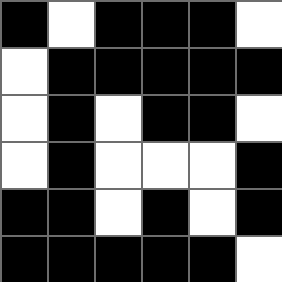[["black", "white", "black", "black", "black", "white"], ["white", "black", "black", "black", "black", "black"], ["white", "black", "white", "black", "black", "white"], ["white", "black", "white", "white", "white", "black"], ["black", "black", "white", "black", "white", "black"], ["black", "black", "black", "black", "black", "white"]]